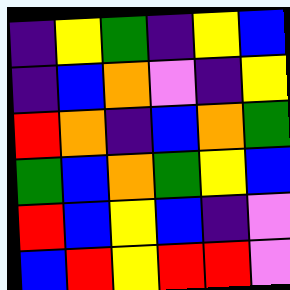[["indigo", "yellow", "green", "indigo", "yellow", "blue"], ["indigo", "blue", "orange", "violet", "indigo", "yellow"], ["red", "orange", "indigo", "blue", "orange", "green"], ["green", "blue", "orange", "green", "yellow", "blue"], ["red", "blue", "yellow", "blue", "indigo", "violet"], ["blue", "red", "yellow", "red", "red", "violet"]]